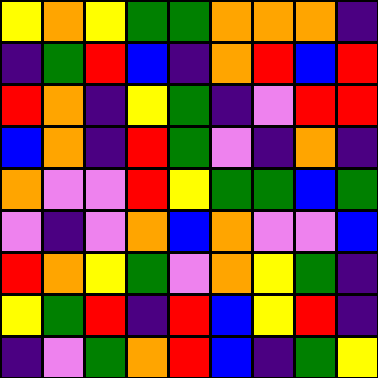[["yellow", "orange", "yellow", "green", "green", "orange", "orange", "orange", "indigo"], ["indigo", "green", "red", "blue", "indigo", "orange", "red", "blue", "red"], ["red", "orange", "indigo", "yellow", "green", "indigo", "violet", "red", "red"], ["blue", "orange", "indigo", "red", "green", "violet", "indigo", "orange", "indigo"], ["orange", "violet", "violet", "red", "yellow", "green", "green", "blue", "green"], ["violet", "indigo", "violet", "orange", "blue", "orange", "violet", "violet", "blue"], ["red", "orange", "yellow", "green", "violet", "orange", "yellow", "green", "indigo"], ["yellow", "green", "red", "indigo", "red", "blue", "yellow", "red", "indigo"], ["indigo", "violet", "green", "orange", "red", "blue", "indigo", "green", "yellow"]]